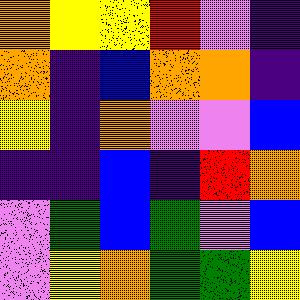[["orange", "yellow", "yellow", "red", "violet", "indigo"], ["orange", "indigo", "blue", "orange", "orange", "indigo"], ["yellow", "indigo", "orange", "violet", "violet", "blue"], ["indigo", "indigo", "blue", "indigo", "red", "orange"], ["violet", "green", "blue", "green", "violet", "blue"], ["violet", "yellow", "orange", "green", "green", "yellow"]]